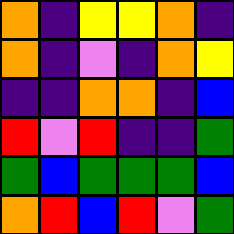[["orange", "indigo", "yellow", "yellow", "orange", "indigo"], ["orange", "indigo", "violet", "indigo", "orange", "yellow"], ["indigo", "indigo", "orange", "orange", "indigo", "blue"], ["red", "violet", "red", "indigo", "indigo", "green"], ["green", "blue", "green", "green", "green", "blue"], ["orange", "red", "blue", "red", "violet", "green"]]